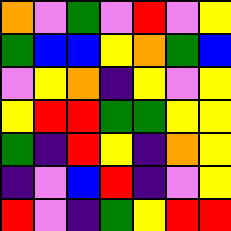[["orange", "violet", "green", "violet", "red", "violet", "yellow"], ["green", "blue", "blue", "yellow", "orange", "green", "blue"], ["violet", "yellow", "orange", "indigo", "yellow", "violet", "yellow"], ["yellow", "red", "red", "green", "green", "yellow", "yellow"], ["green", "indigo", "red", "yellow", "indigo", "orange", "yellow"], ["indigo", "violet", "blue", "red", "indigo", "violet", "yellow"], ["red", "violet", "indigo", "green", "yellow", "red", "red"]]